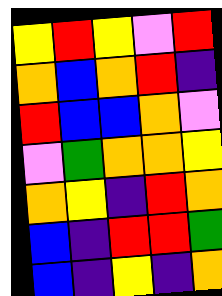[["yellow", "red", "yellow", "violet", "red"], ["orange", "blue", "orange", "red", "indigo"], ["red", "blue", "blue", "orange", "violet"], ["violet", "green", "orange", "orange", "yellow"], ["orange", "yellow", "indigo", "red", "orange"], ["blue", "indigo", "red", "red", "green"], ["blue", "indigo", "yellow", "indigo", "orange"]]